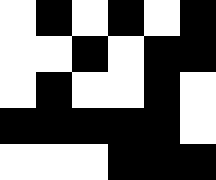[["white", "black", "white", "black", "white", "black"], ["white", "white", "black", "white", "black", "black"], ["white", "black", "white", "white", "black", "white"], ["black", "black", "black", "black", "black", "white"], ["white", "white", "white", "black", "black", "black"]]